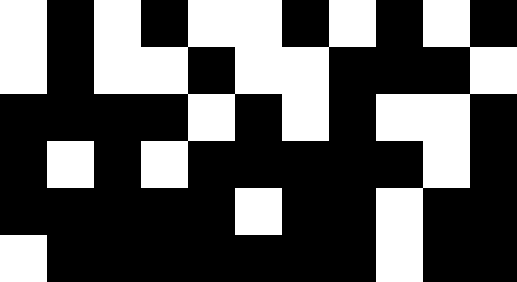[["white", "black", "white", "black", "white", "white", "black", "white", "black", "white", "black"], ["white", "black", "white", "white", "black", "white", "white", "black", "black", "black", "white"], ["black", "black", "black", "black", "white", "black", "white", "black", "white", "white", "black"], ["black", "white", "black", "white", "black", "black", "black", "black", "black", "white", "black"], ["black", "black", "black", "black", "black", "white", "black", "black", "white", "black", "black"], ["white", "black", "black", "black", "black", "black", "black", "black", "white", "black", "black"]]